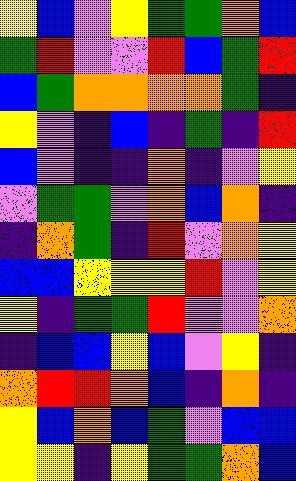[["yellow", "blue", "violet", "yellow", "green", "green", "orange", "blue"], ["green", "red", "violet", "violet", "red", "blue", "green", "red"], ["blue", "green", "orange", "orange", "orange", "orange", "green", "indigo"], ["yellow", "violet", "indigo", "blue", "indigo", "green", "indigo", "red"], ["blue", "violet", "indigo", "indigo", "orange", "indigo", "violet", "yellow"], ["violet", "green", "green", "violet", "orange", "blue", "orange", "indigo"], ["indigo", "orange", "green", "indigo", "red", "violet", "orange", "yellow"], ["blue", "blue", "yellow", "yellow", "yellow", "red", "violet", "yellow"], ["yellow", "indigo", "green", "green", "red", "violet", "violet", "orange"], ["indigo", "blue", "blue", "yellow", "blue", "violet", "yellow", "indigo"], ["orange", "red", "red", "orange", "blue", "indigo", "orange", "indigo"], ["yellow", "blue", "orange", "blue", "green", "violet", "blue", "blue"], ["yellow", "yellow", "indigo", "yellow", "green", "green", "orange", "blue"]]